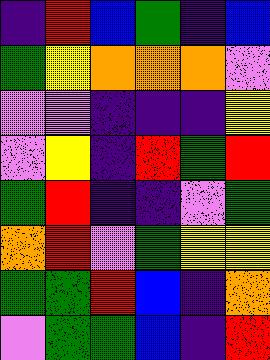[["indigo", "red", "blue", "green", "indigo", "blue"], ["green", "yellow", "orange", "orange", "orange", "violet"], ["violet", "violet", "indigo", "indigo", "indigo", "yellow"], ["violet", "yellow", "indigo", "red", "green", "red"], ["green", "red", "indigo", "indigo", "violet", "green"], ["orange", "red", "violet", "green", "yellow", "yellow"], ["green", "green", "red", "blue", "indigo", "orange"], ["violet", "green", "green", "blue", "indigo", "red"]]